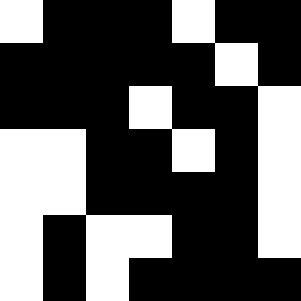[["white", "black", "black", "black", "white", "black", "black"], ["black", "black", "black", "black", "black", "white", "black"], ["black", "black", "black", "white", "black", "black", "white"], ["white", "white", "black", "black", "white", "black", "white"], ["white", "white", "black", "black", "black", "black", "white"], ["white", "black", "white", "white", "black", "black", "white"], ["white", "black", "white", "black", "black", "black", "black"]]